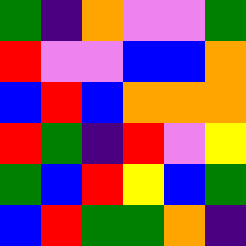[["green", "indigo", "orange", "violet", "violet", "green"], ["red", "violet", "violet", "blue", "blue", "orange"], ["blue", "red", "blue", "orange", "orange", "orange"], ["red", "green", "indigo", "red", "violet", "yellow"], ["green", "blue", "red", "yellow", "blue", "green"], ["blue", "red", "green", "green", "orange", "indigo"]]